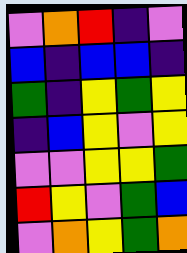[["violet", "orange", "red", "indigo", "violet"], ["blue", "indigo", "blue", "blue", "indigo"], ["green", "indigo", "yellow", "green", "yellow"], ["indigo", "blue", "yellow", "violet", "yellow"], ["violet", "violet", "yellow", "yellow", "green"], ["red", "yellow", "violet", "green", "blue"], ["violet", "orange", "yellow", "green", "orange"]]